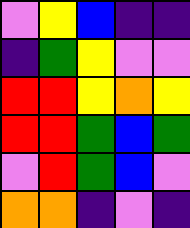[["violet", "yellow", "blue", "indigo", "indigo"], ["indigo", "green", "yellow", "violet", "violet"], ["red", "red", "yellow", "orange", "yellow"], ["red", "red", "green", "blue", "green"], ["violet", "red", "green", "blue", "violet"], ["orange", "orange", "indigo", "violet", "indigo"]]